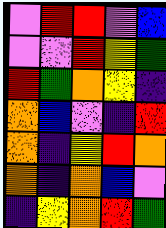[["violet", "red", "red", "violet", "blue"], ["violet", "violet", "red", "yellow", "green"], ["red", "green", "orange", "yellow", "indigo"], ["orange", "blue", "violet", "indigo", "red"], ["orange", "indigo", "yellow", "red", "orange"], ["orange", "indigo", "orange", "blue", "violet"], ["indigo", "yellow", "orange", "red", "green"]]